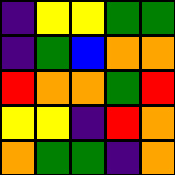[["indigo", "yellow", "yellow", "green", "green"], ["indigo", "green", "blue", "orange", "orange"], ["red", "orange", "orange", "green", "red"], ["yellow", "yellow", "indigo", "red", "orange"], ["orange", "green", "green", "indigo", "orange"]]